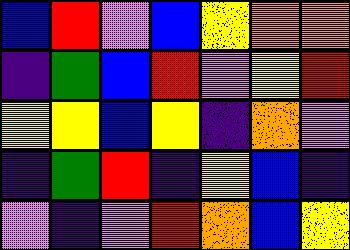[["blue", "red", "violet", "blue", "yellow", "orange", "orange"], ["indigo", "green", "blue", "red", "violet", "yellow", "red"], ["yellow", "yellow", "blue", "yellow", "indigo", "orange", "violet"], ["indigo", "green", "red", "indigo", "yellow", "blue", "indigo"], ["violet", "indigo", "violet", "red", "orange", "blue", "yellow"]]